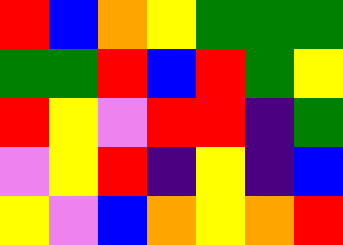[["red", "blue", "orange", "yellow", "green", "green", "green"], ["green", "green", "red", "blue", "red", "green", "yellow"], ["red", "yellow", "violet", "red", "red", "indigo", "green"], ["violet", "yellow", "red", "indigo", "yellow", "indigo", "blue"], ["yellow", "violet", "blue", "orange", "yellow", "orange", "red"]]